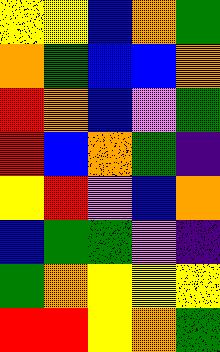[["yellow", "yellow", "blue", "orange", "green"], ["orange", "green", "blue", "blue", "orange"], ["red", "orange", "blue", "violet", "green"], ["red", "blue", "orange", "green", "indigo"], ["yellow", "red", "violet", "blue", "orange"], ["blue", "green", "green", "violet", "indigo"], ["green", "orange", "yellow", "yellow", "yellow"], ["red", "red", "yellow", "orange", "green"]]